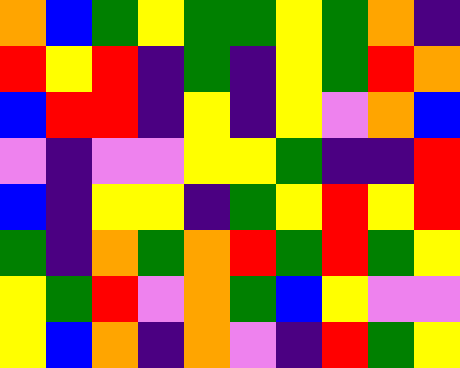[["orange", "blue", "green", "yellow", "green", "green", "yellow", "green", "orange", "indigo"], ["red", "yellow", "red", "indigo", "green", "indigo", "yellow", "green", "red", "orange"], ["blue", "red", "red", "indigo", "yellow", "indigo", "yellow", "violet", "orange", "blue"], ["violet", "indigo", "violet", "violet", "yellow", "yellow", "green", "indigo", "indigo", "red"], ["blue", "indigo", "yellow", "yellow", "indigo", "green", "yellow", "red", "yellow", "red"], ["green", "indigo", "orange", "green", "orange", "red", "green", "red", "green", "yellow"], ["yellow", "green", "red", "violet", "orange", "green", "blue", "yellow", "violet", "violet"], ["yellow", "blue", "orange", "indigo", "orange", "violet", "indigo", "red", "green", "yellow"]]